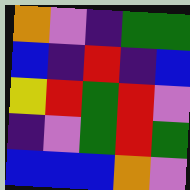[["orange", "violet", "indigo", "green", "green"], ["blue", "indigo", "red", "indigo", "blue"], ["yellow", "red", "green", "red", "violet"], ["indigo", "violet", "green", "red", "green"], ["blue", "blue", "blue", "orange", "violet"]]